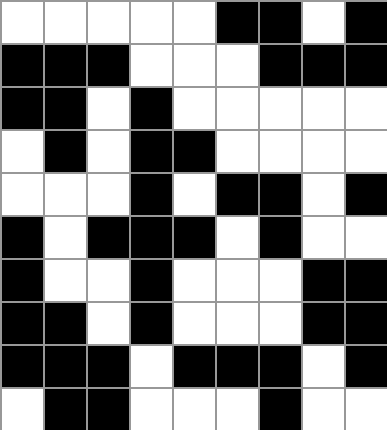[["white", "white", "white", "white", "white", "black", "black", "white", "black"], ["black", "black", "black", "white", "white", "white", "black", "black", "black"], ["black", "black", "white", "black", "white", "white", "white", "white", "white"], ["white", "black", "white", "black", "black", "white", "white", "white", "white"], ["white", "white", "white", "black", "white", "black", "black", "white", "black"], ["black", "white", "black", "black", "black", "white", "black", "white", "white"], ["black", "white", "white", "black", "white", "white", "white", "black", "black"], ["black", "black", "white", "black", "white", "white", "white", "black", "black"], ["black", "black", "black", "white", "black", "black", "black", "white", "black"], ["white", "black", "black", "white", "white", "white", "black", "white", "white"]]